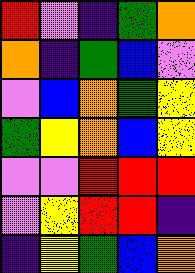[["red", "violet", "indigo", "green", "orange"], ["orange", "indigo", "green", "blue", "violet"], ["violet", "blue", "orange", "green", "yellow"], ["green", "yellow", "orange", "blue", "yellow"], ["violet", "violet", "red", "red", "red"], ["violet", "yellow", "red", "red", "indigo"], ["indigo", "yellow", "green", "blue", "orange"]]